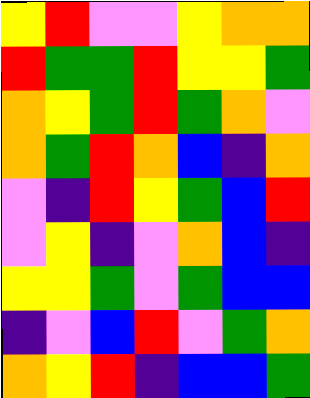[["yellow", "red", "violet", "violet", "yellow", "orange", "orange"], ["red", "green", "green", "red", "yellow", "yellow", "green"], ["orange", "yellow", "green", "red", "green", "orange", "violet"], ["orange", "green", "red", "orange", "blue", "indigo", "orange"], ["violet", "indigo", "red", "yellow", "green", "blue", "red"], ["violet", "yellow", "indigo", "violet", "orange", "blue", "indigo"], ["yellow", "yellow", "green", "violet", "green", "blue", "blue"], ["indigo", "violet", "blue", "red", "violet", "green", "orange"], ["orange", "yellow", "red", "indigo", "blue", "blue", "green"]]